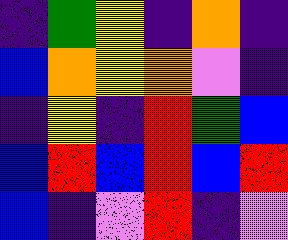[["indigo", "green", "yellow", "indigo", "orange", "indigo"], ["blue", "orange", "yellow", "orange", "violet", "indigo"], ["indigo", "yellow", "indigo", "red", "green", "blue"], ["blue", "red", "blue", "red", "blue", "red"], ["blue", "indigo", "violet", "red", "indigo", "violet"]]